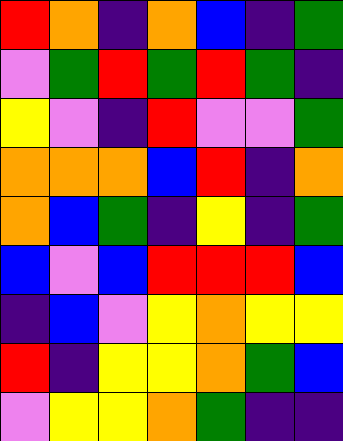[["red", "orange", "indigo", "orange", "blue", "indigo", "green"], ["violet", "green", "red", "green", "red", "green", "indigo"], ["yellow", "violet", "indigo", "red", "violet", "violet", "green"], ["orange", "orange", "orange", "blue", "red", "indigo", "orange"], ["orange", "blue", "green", "indigo", "yellow", "indigo", "green"], ["blue", "violet", "blue", "red", "red", "red", "blue"], ["indigo", "blue", "violet", "yellow", "orange", "yellow", "yellow"], ["red", "indigo", "yellow", "yellow", "orange", "green", "blue"], ["violet", "yellow", "yellow", "orange", "green", "indigo", "indigo"]]